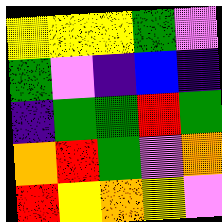[["yellow", "yellow", "yellow", "green", "violet"], ["green", "violet", "indigo", "blue", "indigo"], ["indigo", "green", "green", "red", "green"], ["orange", "red", "green", "violet", "orange"], ["red", "yellow", "orange", "yellow", "violet"]]